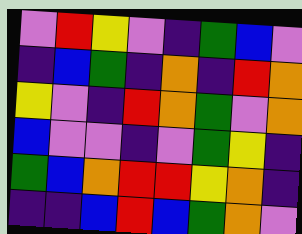[["violet", "red", "yellow", "violet", "indigo", "green", "blue", "violet"], ["indigo", "blue", "green", "indigo", "orange", "indigo", "red", "orange"], ["yellow", "violet", "indigo", "red", "orange", "green", "violet", "orange"], ["blue", "violet", "violet", "indigo", "violet", "green", "yellow", "indigo"], ["green", "blue", "orange", "red", "red", "yellow", "orange", "indigo"], ["indigo", "indigo", "blue", "red", "blue", "green", "orange", "violet"]]